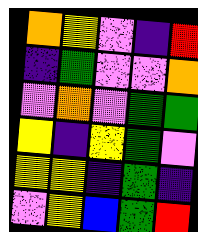[["orange", "yellow", "violet", "indigo", "red"], ["indigo", "green", "violet", "violet", "orange"], ["violet", "orange", "violet", "green", "green"], ["yellow", "indigo", "yellow", "green", "violet"], ["yellow", "yellow", "indigo", "green", "indigo"], ["violet", "yellow", "blue", "green", "red"]]